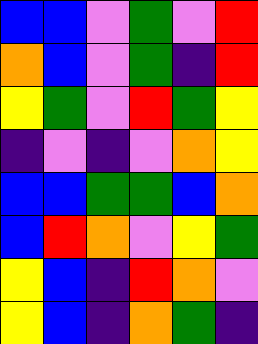[["blue", "blue", "violet", "green", "violet", "red"], ["orange", "blue", "violet", "green", "indigo", "red"], ["yellow", "green", "violet", "red", "green", "yellow"], ["indigo", "violet", "indigo", "violet", "orange", "yellow"], ["blue", "blue", "green", "green", "blue", "orange"], ["blue", "red", "orange", "violet", "yellow", "green"], ["yellow", "blue", "indigo", "red", "orange", "violet"], ["yellow", "blue", "indigo", "orange", "green", "indigo"]]